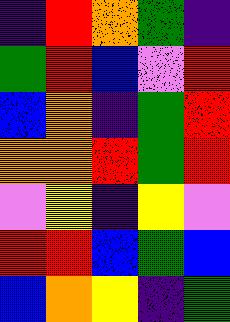[["indigo", "red", "orange", "green", "indigo"], ["green", "red", "blue", "violet", "red"], ["blue", "orange", "indigo", "green", "red"], ["orange", "orange", "red", "green", "red"], ["violet", "yellow", "indigo", "yellow", "violet"], ["red", "red", "blue", "green", "blue"], ["blue", "orange", "yellow", "indigo", "green"]]